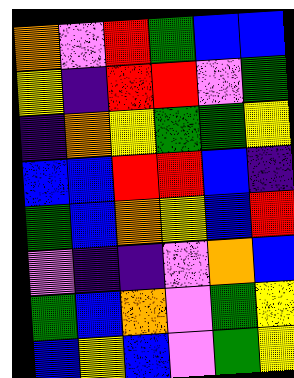[["orange", "violet", "red", "green", "blue", "blue"], ["yellow", "indigo", "red", "red", "violet", "green"], ["indigo", "orange", "yellow", "green", "green", "yellow"], ["blue", "blue", "red", "red", "blue", "indigo"], ["green", "blue", "orange", "yellow", "blue", "red"], ["violet", "indigo", "indigo", "violet", "orange", "blue"], ["green", "blue", "orange", "violet", "green", "yellow"], ["blue", "yellow", "blue", "violet", "green", "yellow"]]